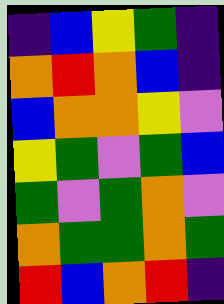[["indigo", "blue", "yellow", "green", "indigo"], ["orange", "red", "orange", "blue", "indigo"], ["blue", "orange", "orange", "yellow", "violet"], ["yellow", "green", "violet", "green", "blue"], ["green", "violet", "green", "orange", "violet"], ["orange", "green", "green", "orange", "green"], ["red", "blue", "orange", "red", "indigo"]]